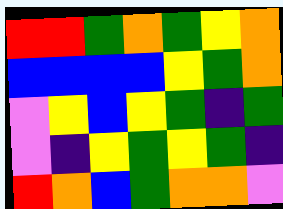[["red", "red", "green", "orange", "green", "yellow", "orange"], ["blue", "blue", "blue", "blue", "yellow", "green", "orange"], ["violet", "yellow", "blue", "yellow", "green", "indigo", "green"], ["violet", "indigo", "yellow", "green", "yellow", "green", "indigo"], ["red", "orange", "blue", "green", "orange", "orange", "violet"]]